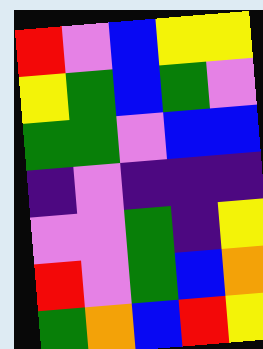[["red", "violet", "blue", "yellow", "yellow"], ["yellow", "green", "blue", "green", "violet"], ["green", "green", "violet", "blue", "blue"], ["indigo", "violet", "indigo", "indigo", "indigo"], ["violet", "violet", "green", "indigo", "yellow"], ["red", "violet", "green", "blue", "orange"], ["green", "orange", "blue", "red", "yellow"]]